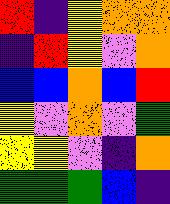[["red", "indigo", "yellow", "orange", "orange"], ["indigo", "red", "yellow", "violet", "orange"], ["blue", "blue", "orange", "blue", "red"], ["yellow", "violet", "orange", "violet", "green"], ["yellow", "yellow", "violet", "indigo", "orange"], ["green", "green", "green", "blue", "indigo"]]